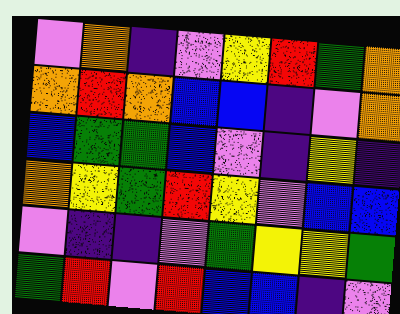[["violet", "orange", "indigo", "violet", "yellow", "red", "green", "orange"], ["orange", "red", "orange", "blue", "blue", "indigo", "violet", "orange"], ["blue", "green", "green", "blue", "violet", "indigo", "yellow", "indigo"], ["orange", "yellow", "green", "red", "yellow", "violet", "blue", "blue"], ["violet", "indigo", "indigo", "violet", "green", "yellow", "yellow", "green"], ["green", "red", "violet", "red", "blue", "blue", "indigo", "violet"]]